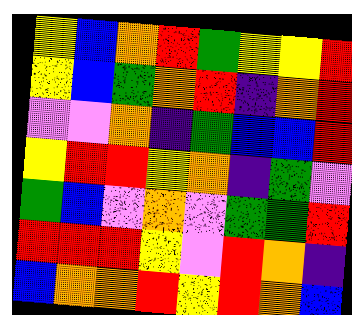[["yellow", "blue", "orange", "red", "green", "yellow", "yellow", "red"], ["yellow", "blue", "green", "orange", "red", "indigo", "orange", "red"], ["violet", "violet", "orange", "indigo", "green", "blue", "blue", "red"], ["yellow", "red", "red", "yellow", "orange", "indigo", "green", "violet"], ["green", "blue", "violet", "orange", "violet", "green", "green", "red"], ["red", "red", "red", "yellow", "violet", "red", "orange", "indigo"], ["blue", "orange", "orange", "red", "yellow", "red", "orange", "blue"]]